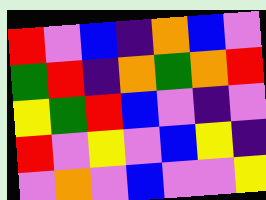[["red", "violet", "blue", "indigo", "orange", "blue", "violet"], ["green", "red", "indigo", "orange", "green", "orange", "red"], ["yellow", "green", "red", "blue", "violet", "indigo", "violet"], ["red", "violet", "yellow", "violet", "blue", "yellow", "indigo"], ["violet", "orange", "violet", "blue", "violet", "violet", "yellow"]]